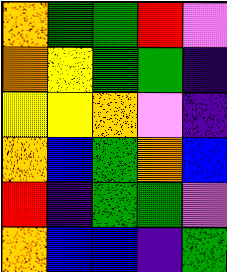[["orange", "green", "green", "red", "violet"], ["orange", "yellow", "green", "green", "indigo"], ["yellow", "yellow", "orange", "violet", "indigo"], ["orange", "blue", "green", "orange", "blue"], ["red", "indigo", "green", "green", "violet"], ["orange", "blue", "blue", "indigo", "green"]]